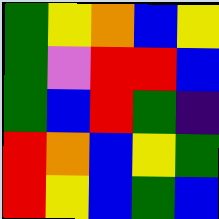[["green", "yellow", "orange", "blue", "yellow"], ["green", "violet", "red", "red", "blue"], ["green", "blue", "red", "green", "indigo"], ["red", "orange", "blue", "yellow", "green"], ["red", "yellow", "blue", "green", "blue"]]